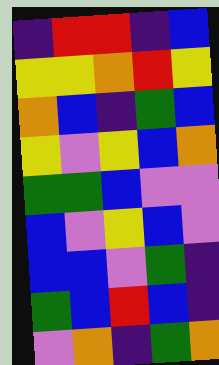[["indigo", "red", "red", "indigo", "blue"], ["yellow", "yellow", "orange", "red", "yellow"], ["orange", "blue", "indigo", "green", "blue"], ["yellow", "violet", "yellow", "blue", "orange"], ["green", "green", "blue", "violet", "violet"], ["blue", "violet", "yellow", "blue", "violet"], ["blue", "blue", "violet", "green", "indigo"], ["green", "blue", "red", "blue", "indigo"], ["violet", "orange", "indigo", "green", "orange"]]